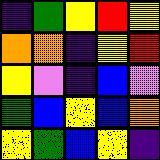[["indigo", "green", "yellow", "red", "yellow"], ["orange", "orange", "indigo", "yellow", "red"], ["yellow", "violet", "indigo", "blue", "violet"], ["green", "blue", "yellow", "blue", "orange"], ["yellow", "green", "blue", "yellow", "indigo"]]